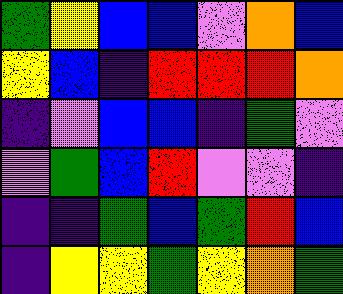[["green", "yellow", "blue", "blue", "violet", "orange", "blue"], ["yellow", "blue", "indigo", "red", "red", "red", "orange"], ["indigo", "violet", "blue", "blue", "indigo", "green", "violet"], ["violet", "green", "blue", "red", "violet", "violet", "indigo"], ["indigo", "indigo", "green", "blue", "green", "red", "blue"], ["indigo", "yellow", "yellow", "green", "yellow", "orange", "green"]]